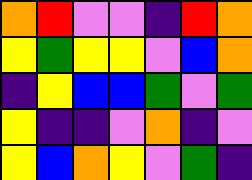[["orange", "red", "violet", "violet", "indigo", "red", "orange"], ["yellow", "green", "yellow", "yellow", "violet", "blue", "orange"], ["indigo", "yellow", "blue", "blue", "green", "violet", "green"], ["yellow", "indigo", "indigo", "violet", "orange", "indigo", "violet"], ["yellow", "blue", "orange", "yellow", "violet", "green", "indigo"]]